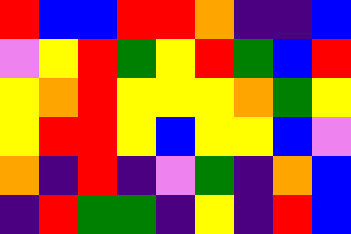[["red", "blue", "blue", "red", "red", "orange", "indigo", "indigo", "blue"], ["violet", "yellow", "red", "green", "yellow", "red", "green", "blue", "red"], ["yellow", "orange", "red", "yellow", "yellow", "yellow", "orange", "green", "yellow"], ["yellow", "red", "red", "yellow", "blue", "yellow", "yellow", "blue", "violet"], ["orange", "indigo", "red", "indigo", "violet", "green", "indigo", "orange", "blue"], ["indigo", "red", "green", "green", "indigo", "yellow", "indigo", "red", "blue"]]